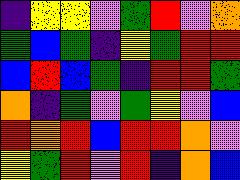[["indigo", "yellow", "yellow", "violet", "green", "red", "violet", "orange"], ["green", "blue", "green", "indigo", "yellow", "green", "red", "red"], ["blue", "red", "blue", "green", "indigo", "red", "red", "green"], ["orange", "indigo", "green", "violet", "green", "yellow", "violet", "blue"], ["red", "orange", "red", "blue", "red", "red", "orange", "violet"], ["yellow", "green", "red", "violet", "red", "indigo", "orange", "blue"]]